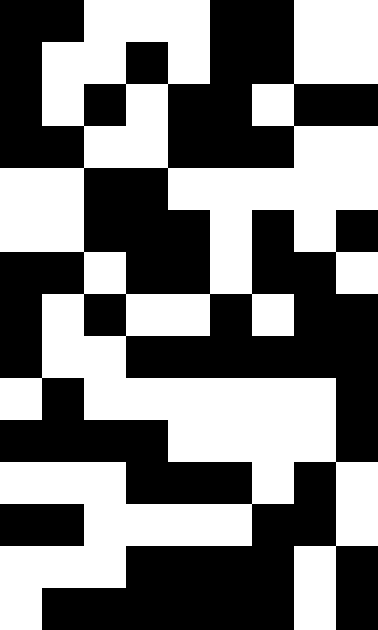[["black", "black", "white", "white", "white", "black", "black", "white", "white"], ["black", "white", "white", "black", "white", "black", "black", "white", "white"], ["black", "white", "black", "white", "black", "black", "white", "black", "black"], ["black", "black", "white", "white", "black", "black", "black", "white", "white"], ["white", "white", "black", "black", "white", "white", "white", "white", "white"], ["white", "white", "black", "black", "black", "white", "black", "white", "black"], ["black", "black", "white", "black", "black", "white", "black", "black", "white"], ["black", "white", "black", "white", "white", "black", "white", "black", "black"], ["black", "white", "white", "black", "black", "black", "black", "black", "black"], ["white", "black", "white", "white", "white", "white", "white", "white", "black"], ["black", "black", "black", "black", "white", "white", "white", "white", "black"], ["white", "white", "white", "black", "black", "black", "white", "black", "white"], ["black", "black", "white", "white", "white", "white", "black", "black", "white"], ["white", "white", "white", "black", "black", "black", "black", "white", "black"], ["white", "black", "black", "black", "black", "black", "black", "white", "black"]]